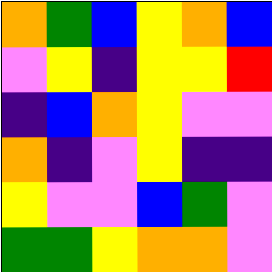[["orange", "green", "blue", "yellow", "orange", "blue"], ["violet", "yellow", "indigo", "yellow", "yellow", "red"], ["indigo", "blue", "orange", "yellow", "violet", "violet"], ["orange", "indigo", "violet", "yellow", "indigo", "indigo"], ["yellow", "violet", "violet", "blue", "green", "violet"], ["green", "green", "yellow", "orange", "orange", "violet"]]